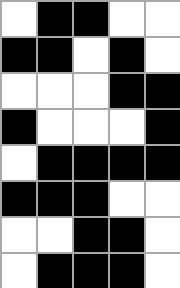[["white", "black", "black", "white", "white"], ["black", "black", "white", "black", "white"], ["white", "white", "white", "black", "black"], ["black", "white", "white", "white", "black"], ["white", "black", "black", "black", "black"], ["black", "black", "black", "white", "white"], ["white", "white", "black", "black", "white"], ["white", "black", "black", "black", "white"]]